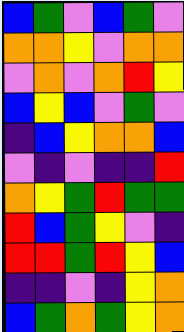[["blue", "green", "violet", "blue", "green", "violet"], ["orange", "orange", "yellow", "violet", "orange", "orange"], ["violet", "orange", "violet", "orange", "red", "yellow"], ["blue", "yellow", "blue", "violet", "green", "violet"], ["indigo", "blue", "yellow", "orange", "orange", "blue"], ["violet", "indigo", "violet", "indigo", "indigo", "red"], ["orange", "yellow", "green", "red", "green", "green"], ["red", "blue", "green", "yellow", "violet", "indigo"], ["red", "red", "green", "red", "yellow", "blue"], ["indigo", "indigo", "violet", "indigo", "yellow", "orange"], ["blue", "green", "orange", "green", "yellow", "orange"]]